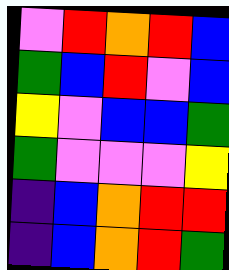[["violet", "red", "orange", "red", "blue"], ["green", "blue", "red", "violet", "blue"], ["yellow", "violet", "blue", "blue", "green"], ["green", "violet", "violet", "violet", "yellow"], ["indigo", "blue", "orange", "red", "red"], ["indigo", "blue", "orange", "red", "green"]]